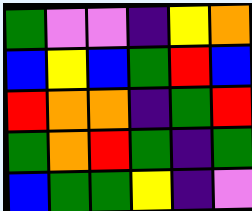[["green", "violet", "violet", "indigo", "yellow", "orange"], ["blue", "yellow", "blue", "green", "red", "blue"], ["red", "orange", "orange", "indigo", "green", "red"], ["green", "orange", "red", "green", "indigo", "green"], ["blue", "green", "green", "yellow", "indigo", "violet"]]